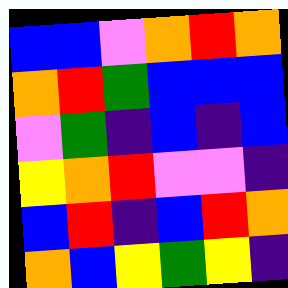[["blue", "blue", "violet", "orange", "red", "orange"], ["orange", "red", "green", "blue", "blue", "blue"], ["violet", "green", "indigo", "blue", "indigo", "blue"], ["yellow", "orange", "red", "violet", "violet", "indigo"], ["blue", "red", "indigo", "blue", "red", "orange"], ["orange", "blue", "yellow", "green", "yellow", "indigo"]]